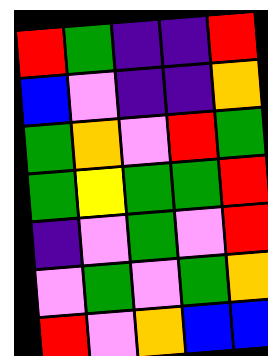[["red", "green", "indigo", "indigo", "red"], ["blue", "violet", "indigo", "indigo", "orange"], ["green", "orange", "violet", "red", "green"], ["green", "yellow", "green", "green", "red"], ["indigo", "violet", "green", "violet", "red"], ["violet", "green", "violet", "green", "orange"], ["red", "violet", "orange", "blue", "blue"]]